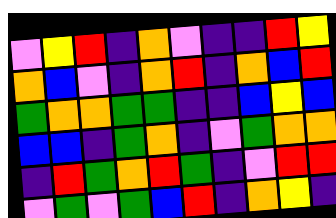[["violet", "yellow", "red", "indigo", "orange", "violet", "indigo", "indigo", "red", "yellow"], ["orange", "blue", "violet", "indigo", "orange", "red", "indigo", "orange", "blue", "red"], ["green", "orange", "orange", "green", "green", "indigo", "indigo", "blue", "yellow", "blue"], ["blue", "blue", "indigo", "green", "orange", "indigo", "violet", "green", "orange", "orange"], ["indigo", "red", "green", "orange", "red", "green", "indigo", "violet", "red", "red"], ["violet", "green", "violet", "green", "blue", "red", "indigo", "orange", "yellow", "indigo"]]